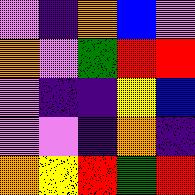[["violet", "indigo", "orange", "blue", "violet"], ["orange", "violet", "green", "red", "red"], ["violet", "indigo", "indigo", "yellow", "blue"], ["violet", "violet", "indigo", "orange", "indigo"], ["orange", "yellow", "red", "green", "red"]]